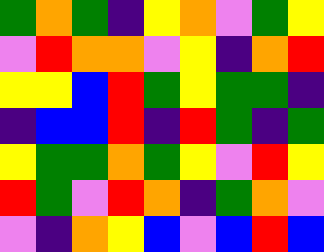[["green", "orange", "green", "indigo", "yellow", "orange", "violet", "green", "yellow"], ["violet", "red", "orange", "orange", "violet", "yellow", "indigo", "orange", "red"], ["yellow", "yellow", "blue", "red", "green", "yellow", "green", "green", "indigo"], ["indigo", "blue", "blue", "red", "indigo", "red", "green", "indigo", "green"], ["yellow", "green", "green", "orange", "green", "yellow", "violet", "red", "yellow"], ["red", "green", "violet", "red", "orange", "indigo", "green", "orange", "violet"], ["violet", "indigo", "orange", "yellow", "blue", "violet", "blue", "red", "blue"]]